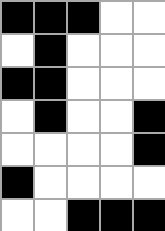[["black", "black", "black", "white", "white"], ["white", "black", "white", "white", "white"], ["black", "black", "white", "white", "white"], ["white", "black", "white", "white", "black"], ["white", "white", "white", "white", "black"], ["black", "white", "white", "white", "white"], ["white", "white", "black", "black", "black"]]